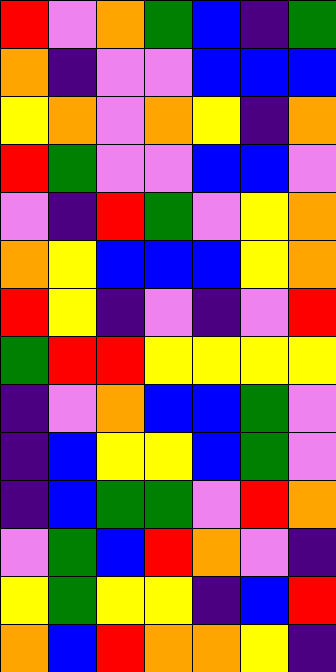[["red", "violet", "orange", "green", "blue", "indigo", "green"], ["orange", "indigo", "violet", "violet", "blue", "blue", "blue"], ["yellow", "orange", "violet", "orange", "yellow", "indigo", "orange"], ["red", "green", "violet", "violet", "blue", "blue", "violet"], ["violet", "indigo", "red", "green", "violet", "yellow", "orange"], ["orange", "yellow", "blue", "blue", "blue", "yellow", "orange"], ["red", "yellow", "indigo", "violet", "indigo", "violet", "red"], ["green", "red", "red", "yellow", "yellow", "yellow", "yellow"], ["indigo", "violet", "orange", "blue", "blue", "green", "violet"], ["indigo", "blue", "yellow", "yellow", "blue", "green", "violet"], ["indigo", "blue", "green", "green", "violet", "red", "orange"], ["violet", "green", "blue", "red", "orange", "violet", "indigo"], ["yellow", "green", "yellow", "yellow", "indigo", "blue", "red"], ["orange", "blue", "red", "orange", "orange", "yellow", "indigo"]]